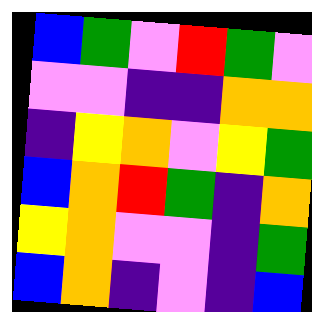[["blue", "green", "violet", "red", "green", "violet"], ["violet", "violet", "indigo", "indigo", "orange", "orange"], ["indigo", "yellow", "orange", "violet", "yellow", "green"], ["blue", "orange", "red", "green", "indigo", "orange"], ["yellow", "orange", "violet", "violet", "indigo", "green"], ["blue", "orange", "indigo", "violet", "indigo", "blue"]]